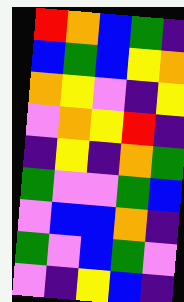[["red", "orange", "blue", "green", "indigo"], ["blue", "green", "blue", "yellow", "orange"], ["orange", "yellow", "violet", "indigo", "yellow"], ["violet", "orange", "yellow", "red", "indigo"], ["indigo", "yellow", "indigo", "orange", "green"], ["green", "violet", "violet", "green", "blue"], ["violet", "blue", "blue", "orange", "indigo"], ["green", "violet", "blue", "green", "violet"], ["violet", "indigo", "yellow", "blue", "indigo"]]